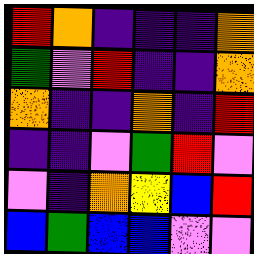[["red", "orange", "indigo", "indigo", "indigo", "orange"], ["green", "violet", "red", "indigo", "indigo", "orange"], ["orange", "indigo", "indigo", "orange", "indigo", "red"], ["indigo", "indigo", "violet", "green", "red", "violet"], ["violet", "indigo", "orange", "yellow", "blue", "red"], ["blue", "green", "blue", "blue", "violet", "violet"]]